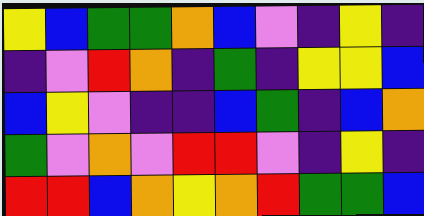[["yellow", "blue", "green", "green", "orange", "blue", "violet", "indigo", "yellow", "indigo"], ["indigo", "violet", "red", "orange", "indigo", "green", "indigo", "yellow", "yellow", "blue"], ["blue", "yellow", "violet", "indigo", "indigo", "blue", "green", "indigo", "blue", "orange"], ["green", "violet", "orange", "violet", "red", "red", "violet", "indigo", "yellow", "indigo"], ["red", "red", "blue", "orange", "yellow", "orange", "red", "green", "green", "blue"]]